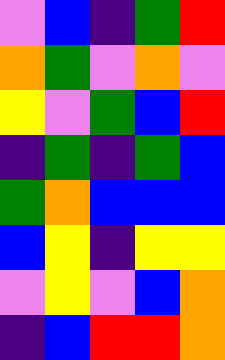[["violet", "blue", "indigo", "green", "red"], ["orange", "green", "violet", "orange", "violet"], ["yellow", "violet", "green", "blue", "red"], ["indigo", "green", "indigo", "green", "blue"], ["green", "orange", "blue", "blue", "blue"], ["blue", "yellow", "indigo", "yellow", "yellow"], ["violet", "yellow", "violet", "blue", "orange"], ["indigo", "blue", "red", "red", "orange"]]